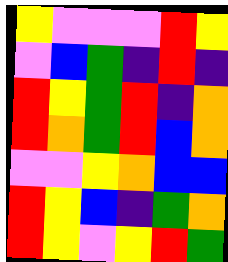[["yellow", "violet", "violet", "violet", "red", "yellow"], ["violet", "blue", "green", "indigo", "red", "indigo"], ["red", "yellow", "green", "red", "indigo", "orange"], ["red", "orange", "green", "red", "blue", "orange"], ["violet", "violet", "yellow", "orange", "blue", "blue"], ["red", "yellow", "blue", "indigo", "green", "orange"], ["red", "yellow", "violet", "yellow", "red", "green"]]